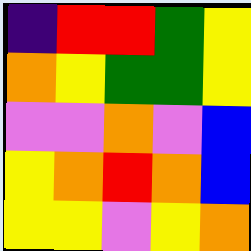[["indigo", "red", "red", "green", "yellow"], ["orange", "yellow", "green", "green", "yellow"], ["violet", "violet", "orange", "violet", "blue"], ["yellow", "orange", "red", "orange", "blue"], ["yellow", "yellow", "violet", "yellow", "orange"]]